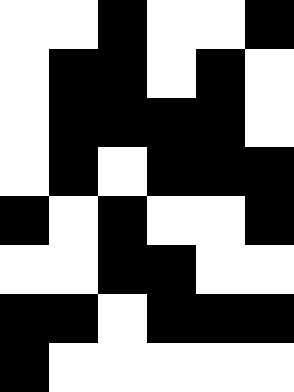[["white", "white", "black", "white", "white", "black"], ["white", "black", "black", "white", "black", "white"], ["white", "black", "black", "black", "black", "white"], ["white", "black", "white", "black", "black", "black"], ["black", "white", "black", "white", "white", "black"], ["white", "white", "black", "black", "white", "white"], ["black", "black", "white", "black", "black", "black"], ["black", "white", "white", "white", "white", "white"]]